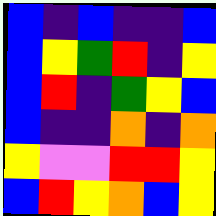[["blue", "indigo", "blue", "indigo", "indigo", "blue"], ["blue", "yellow", "green", "red", "indigo", "yellow"], ["blue", "red", "indigo", "green", "yellow", "blue"], ["blue", "indigo", "indigo", "orange", "indigo", "orange"], ["yellow", "violet", "violet", "red", "red", "yellow"], ["blue", "red", "yellow", "orange", "blue", "yellow"]]